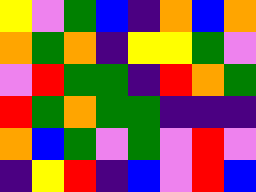[["yellow", "violet", "green", "blue", "indigo", "orange", "blue", "orange"], ["orange", "green", "orange", "indigo", "yellow", "yellow", "green", "violet"], ["violet", "red", "green", "green", "indigo", "red", "orange", "green"], ["red", "green", "orange", "green", "green", "indigo", "indigo", "indigo"], ["orange", "blue", "green", "violet", "green", "violet", "red", "violet"], ["indigo", "yellow", "red", "indigo", "blue", "violet", "red", "blue"]]